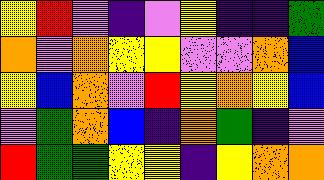[["yellow", "red", "violet", "indigo", "violet", "yellow", "indigo", "indigo", "green"], ["orange", "violet", "orange", "yellow", "yellow", "violet", "violet", "orange", "blue"], ["yellow", "blue", "orange", "violet", "red", "yellow", "orange", "yellow", "blue"], ["violet", "green", "orange", "blue", "indigo", "orange", "green", "indigo", "violet"], ["red", "green", "green", "yellow", "yellow", "indigo", "yellow", "orange", "orange"]]